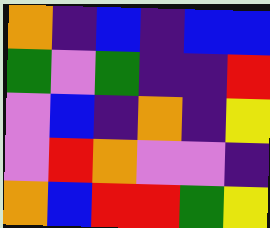[["orange", "indigo", "blue", "indigo", "blue", "blue"], ["green", "violet", "green", "indigo", "indigo", "red"], ["violet", "blue", "indigo", "orange", "indigo", "yellow"], ["violet", "red", "orange", "violet", "violet", "indigo"], ["orange", "blue", "red", "red", "green", "yellow"]]